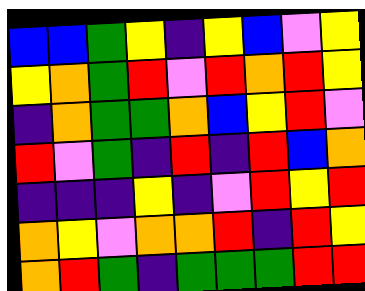[["blue", "blue", "green", "yellow", "indigo", "yellow", "blue", "violet", "yellow"], ["yellow", "orange", "green", "red", "violet", "red", "orange", "red", "yellow"], ["indigo", "orange", "green", "green", "orange", "blue", "yellow", "red", "violet"], ["red", "violet", "green", "indigo", "red", "indigo", "red", "blue", "orange"], ["indigo", "indigo", "indigo", "yellow", "indigo", "violet", "red", "yellow", "red"], ["orange", "yellow", "violet", "orange", "orange", "red", "indigo", "red", "yellow"], ["orange", "red", "green", "indigo", "green", "green", "green", "red", "red"]]